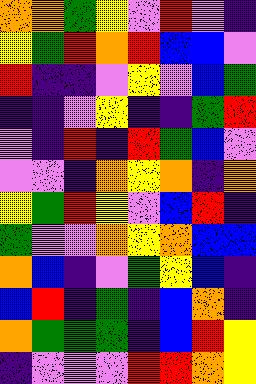[["orange", "orange", "green", "yellow", "violet", "red", "violet", "indigo"], ["yellow", "green", "red", "orange", "red", "blue", "blue", "violet"], ["red", "indigo", "indigo", "violet", "yellow", "violet", "blue", "green"], ["indigo", "indigo", "violet", "yellow", "indigo", "indigo", "green", "red"], ["violet", "indigo", "red", "indigo", "red", "green", "blue", "violet"], ["violet", "violet", "indigo", "orange", "yellow", "orange", "indigo", "orange"], ["yellow", "green", "red", "yellow", "violet", "blue", "red", "indigo"], ["green", "violet", "violet", "orange", "yellow", "orange", "blue", "blue"], ["orange", "blue", "indigo", "violet", "green", "yellow", "blue", "indigo"], ["blue", "red", "indigo", "green", "indigo", "blue", "orange", "indigo"], ["orange", "green", "green", "green", "indigo", "blue", "red", "yellow"], ["indigo", "violet", "violet", "violet", "red", "red", "orange", "yellow"]]